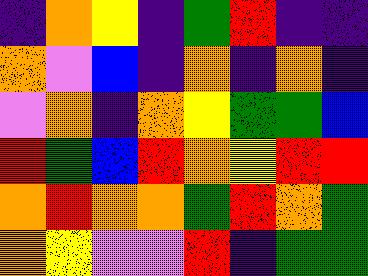[["indigo", "orange", "yellow", "indigo", "green", "red", "indigo", "indigo"], ["orange", "violet", "blue", "indigo", "orange", "indigo", "orange", "indigo"], ["violet", "orange", "indigo", "orange", "yellow", "green", "green", "blue"], ["red", "green", "blue", "red", "orange", "yellow", "red", "red"], ["orange", "red", "orange", "orange", "green", "red", "orange", "green"], ["orange", "yellow", "violet", "violet", "red", "indigo", "green", "green"]]